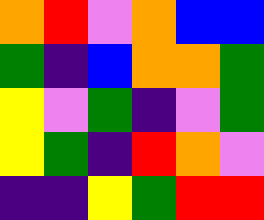[["orange", "red", "violet", "orange", "blue", "blue"], ["green", "indigo", "blue", "orange", "orange", "green"], ["yellow", "violet", "green", "indigo", "violet", "green"], ["yellow", "green", "indigo", "red", "orange", "violet"], ["indigo", "indigo", "yellow", "green", "red", "red"]]